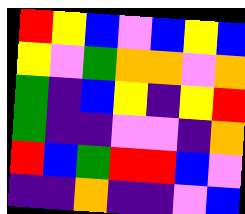[["red", "yellow", "blue", "violet", "blue", "yellow", "blue"], ["yellow", "violet", "green", "orange", "orange", "violet", "orange"], ["green", "indigo", "blue", "yellow", "indigo", "yellow", "red"], ["green", "indigo", "indigo", "violet", "violet", "indigo", "orange"], ["red", "blue", "green", "red", "red", "blue", "violet"], ["indigo", "indigo", "orange", "indigo", "indigo", "violet", "blue"]]